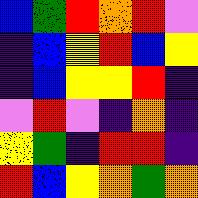[["blue", "green", "red", "orange", "red", "violet"], ["indigo", "blue", "yellow", "red", "blue", "yellow"], ["indigo", "blue", "yellow", "yellow", "red", "indigo"], ["violet", "red", "violet", "indigo", "orange", "indigo"], ["yellow", "green", "indigo", "red", "red", "indigo"], ["red", "blue", "yellow", "orange", "green", "orange"]]